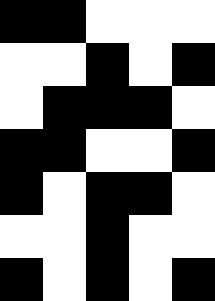[["black", "black", "white", "white", "white"], ["white", "white", "black", "white", "black"], ["white", "black", "black", "black", "white"], ["black", "black", "white", "white", "black"], ["black", "white", "black", "black", "white"], ["white", "white", "black", "white", "white"], ["black", "white", "black", "white", "black"]]